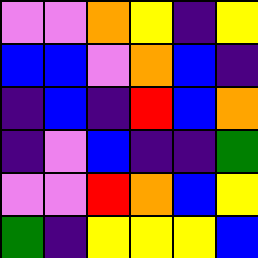[["violet", "violet", "orange", "yellow", "indigo", "yellow"], ["blue", "blue", "violet", "orange", "blue", "indigo"], ["indigo", "blue", "indigo", "red", "blue", "orange"], ["indigo", "violet", "blue", "indigo", "indigo", "green"], ["violet", "violet", "red", "orange", "blue", "yellow"], ["green", "indigo", "yellow", "yellow", "yellow", "blue"]]